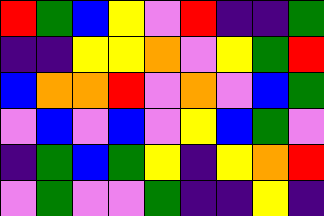[["red", "green", "blue", "yellow", "violet", "red", "indigo", "indigo", "green"], ["indigo", "indigo", "yellow", "yellow", "orange", "violet", "yellow", "green", "red"], ["blue", "orange", "orange", "red", "violet", "orange", "violet", "blue", "green"], ["violet", "blue", "violet", "blue", "violet", "yellow", "blue", "green", "violet"], ["indigo", "green", "blue", "green", "yellow", "indigo", "yellow", "orange", "red"], ["violet", "green", "violet", "violet", "green", "indigo", "indigo", "yellow", "indigo"]]